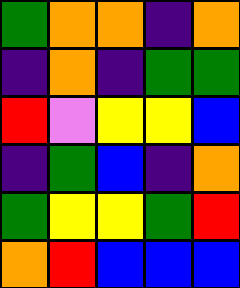[["green", "orange", "orange", "indigo", "orange"], ["indigo", "orange", "indigo", "green", "green"], ["red", "violet", "yellow", "yellow", "blue"], ["indigo", "green", "blue", "indigo", "orange"], ["green", "yellow", "yellow", "green", "red"], ["orange", "red", "blue", "blue", "blue"]]